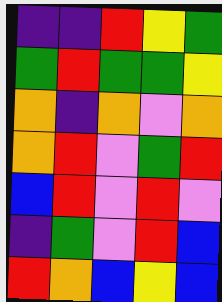[["indigo", "indigo", "red", "yellow", "green"], ["green", "red", "green", "green", "yellow"], ["orange", "indigo", "orange", "violet", "orange"], ["orange", "red", "violet", "green", "red"], ["blue", "red", "violet", "red", "violet"], ["indigo", "green", "violet", "red", "blue"], ["red", "orange", "blue", "yellow", "blue"]]